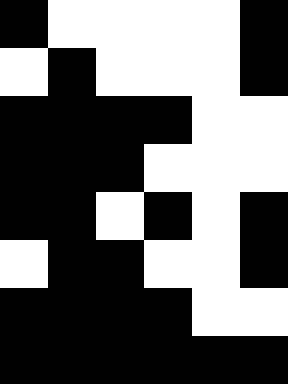[["black", "white", "white", "white", "white", "black"], ["white", "black", "white", "white", "white", "black"], ["black", "black", "black", "black", "white", "white"], ["black", "black", "black", "white", "white", "white"], ["black", "black", "white", "black", "white", "black"], ["white", "black", "black", "white", "white", "black"], ["black", "black", "black", "black", "white", "white"], ["black", "black", "black", "black", "black", "black"]]